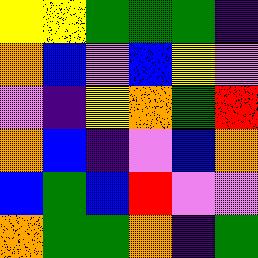[["yellow", "yellow", "green", "green", "green", "indigo"], ["orange", "blue", "violet", "blue", "yellow", "violet"], ["violet", "indigo", "yellow", "orange", "green", "red"], ["orange", "blue", "indigo", "violet", "blue", "orange"], ["blue", "green", "blue", "red", "violet", "violet"], ["orange", "green", "green", "orange", "indigo", "green"]]